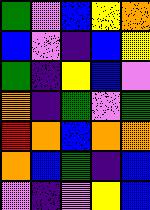[["green", "violet", "blue", "yellow", "orange"], ["blue", "violet", "indigo", "blue", "yellow"], ["green", "indigo", "yellow", "blue", "violet"], ["orange", "indigo", "green", "violet", "green"], ["red", "orange", "blue", "orange", "orange"], ["orange", "blue", "green", "indigo", "blue"], ["violet", "indigo", "violet", "yellow", "blue"]]